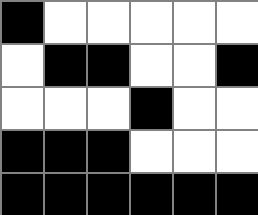[["black", "white", "white", "white", "white", "white"], ["white", "black", "black", "white", "white", "black"], ["white", "white", "white", "black", "white", "white"], ["black", "black", "black", "white", "white", "white"], ["black", "black", "black", "black", "black", "black"]]